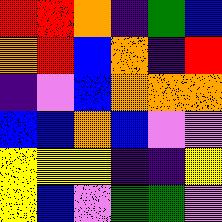[["red", "red", "orange", "indigo", "green", "blue"], ["orange", "red", "blue", "orange", "indigo", "red"], ["indigo", "violet", "blue", "orange", "orange", "orange"], ["blue", "blue", "orange", "blue", "violet", "violet"], ["yellow", "yellow", "yellow", "indigo", "indigo", "yellow"], ["yellow", "blue", "violet", "green", "green", "violet"]]